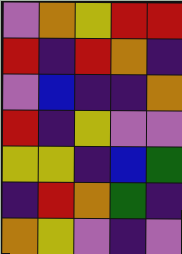[["violet", "orange", "yellow", "red", "red"], ["red", "indigo", "red", "orange", "indigo"], ["violet", "blue", "indigo", "indigo", "orange"], ["red", "indigo", "yellow", "violet", "violet"], ["yellow", "yellow", "indigo", "blue", "green"], ["indigo", "red", "orange", "green", "indigo"], ["orange", "yellow", "violet", "indigo", "violet"]]